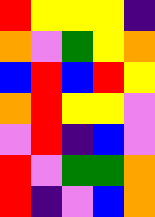[["red", "yellow", "yellow", "yellow", "indigo"], ["orange", "violet", "green", "yellow", "orange"], ["blue", "red", "blue", "red", "yellow"], ["orange", "red", "yellow", "yellow", "violet"], ["violet", "red", "indigo", "blue", "violet"], ["red", "violet", "green", "green", "orange"], ["red", "indigo", "violet", "blue", "orange"]]